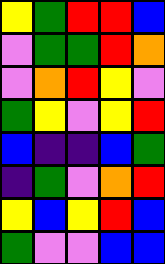[["yellow", "green", "red", "red", "blue"], ["violet", "green", "green", "red", "orange"], ["violet", "orange", "red", "yellow", "violet"], ["green", "yellow", "violet", "yellow", "red"], ["blue", "indigo", "indigo", "blue", "green"], ["indigo", "green", "violet", "orange", "red"], ["yellow", "blue", "yellow", "red", "blue"], ["green", "violet", "violet", "blue", "blue"]]